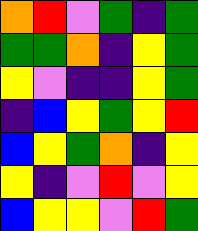[["orange", "red", "violet", "green", "indigo", "green"], ["green", "green", "orange", "indigo", "yellow", "green"], ["yellow", "violet", "indigo", "indigo", "yellow", "green"], ["indigo", "blue", "yellow", "green", "yellow", "red"], ["blue", "yellow", "green", "orange", "indigo", "yellow"], ["yellow", "indigo", "violet", "red", "violet", "yellow"], ["blue", "yellow", "yellow", "violet", "red", "green"]]